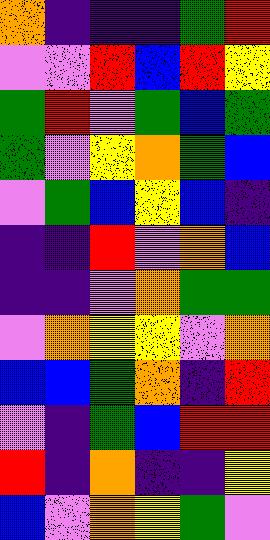[["orange", "indigo", "indigo", "indigo", "green", "red"], ["violet", "violet", "red", "blue", "red", "yellow"], ["green", "red", "violet", "green", "blue", "green"], ["green", "violet", "yellow", "orange", "green", "blue"], ["violet", "green", "blue", "yellow", "blue", "indigo"], ["indigo", "indigo", "red", "violet", "orange", "blue"], ["indigo", "indigo", "violet", "orange", "green", "green"], ["violet", "orange", "yellow", "yellow", "violet", "orange"], ["blue", "blue", "green", "orange", "indigo", "red"], ["violet", "indigo", "green", "blue", "red", "red"], ["red", "indigo", "orange", "indigo", "indigo", "yellow"], ["blue", "violet", "orange", "yellow", "green", "violet"]]